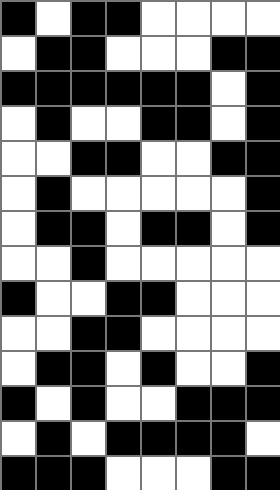[["black", "white", "black", "black", "white", "white", "white", "white"], ["white", "black", "black", "white", "white", "white", "black", "black"], ["black", "black", "black", "black", "black", "black", "white", "black"], ["white", "black", "white", "white", "black", "black", "white", "black"], ["white", "white", "black", "black", "white", "white", "black", "black"], ["white", "black", "white", "white", "white", "white", "white", "black"], ["white", "black", "black", "white", "black", "black", "white", "black"], ["white", "white", "black", "white", "white", "white", "white", "white"], ["black", "white", "white", "black", "black", "white", "white", "white"], ["white", "white", "black", "black", "white", "white", "white", "white"], ["white", "black", "black", "white", "black", "white", "white", "black"], ["black", "white", "black", "white", "white", "black", "black", "black"], ["white", "black", "white", "black", "black", "black", "black", "white"], ["black", "black", "black", "white", "white", "white", "black", "black"]]